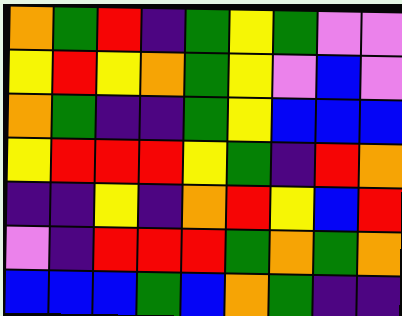[["orange", "green", "red", "indigo", "green", "yellow", "green", "violet", "violet"], ["yellow", "red", "yellow", "orange", "green", "yellow", "violet", "blue", "violet"], ["orange", "green", "indigo", "indigo", "green", "yellow", "blue", "blue", "blue"], ["yellow", "red", "red", "red", "yellow", "green", "indigo", "red", "orange"], ["indigo", "indigo", "yellow", "indigo", "orange", "red", "yellow", "blue", "red"], ["violet", "indigo", "red", "red", "red", "green", "orange", "green", "orange"], ["blue", "blue", "blue", "green", "blue", "orange", "green", "indigo", "indigo"]]